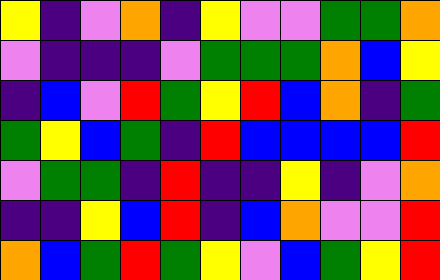[["yellow", "indigo", "violet", "orange", "indigo", "yellow", "violet", "violet", "green", "green", "orange"], ["violet", "indigo", "indigo", "indigo", "violet", "green", "green", "green", "orange", "blue", "yellow"], ["indigo", "blue", "violet", "red", "green", "yellow", "red", "blue", "orange", "indigo", "green"], ["green", "yellow", "blue", "green", "indigo", "red", "blue", "blue", "blue", "blue", "red"], ["violet", "green", "green", "indigo", "red", "indigo", "indigo", "yellow", "indigo", "violet", "orange"], ["indigo", "indigo", "yellow", "blue", "red", "indigo", "blue", "orange", "violet", "violet", "red"], ["orange", "blue", "green", "red", "green", "yellow", "violet", "blue", "green", "yellow", "red"]]